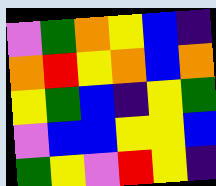[["violet", "green", "orange", "yellow", "blue", "indigo"], ["orange", "red", "yellow", "orange", "blue", "orange"], ["yellow", "green", "blue", "indigo", "yellow", "green"], ["violet", "blue", "blue", "yellow", "yellow", "blue"], ["green", "yellow", "violet", "red", "yellow", "indigo"]]